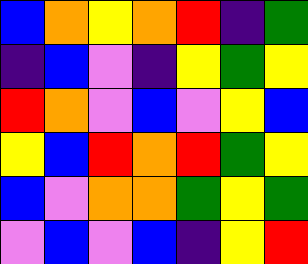[["blue", "orange", "yellow", "orange", "red", "indigo", "green"], ["indigo", "blue", "violet", "indigo", "yellow", "green", "yellow"], ["red", "orange", "violet", "blue", "violet", "yellow", "blue"], ["yellow", "blue", "red", "orange", "red", "green", "yellow"], ["blue", "violet", "orange", "orange", "green", "yellow", "green"], ["violet", "blue", "violet", "blue", "indigo", "yellow", "red"]]